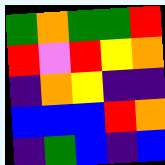[["green", "orange", "green", "green", "red"], ["red", "violet", "red", "yellow", "orange"], ["indigo", "orange", "yellow", "indigo", "indigo"], ["blue", "blue", "blue", "red", "orange"], ["indigo", "green", "blue", "indigo", "blue"]]